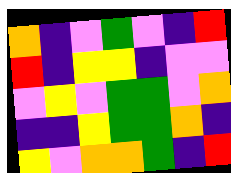[["orange", "indigo", "violet", "green", "violet", "indigo", "red"], ["red", "indigo", "yellow", "yellow", "indigo", "violet", "violet"], ["violet", "yellow", "violet", "green", "green", "violet", "orange"], ["indigo", "indigo", "yellow", "green", "green", "orange", "indigo"], ["yellow", "violet", "orange", "orange", "green", "indigo", "red"]]